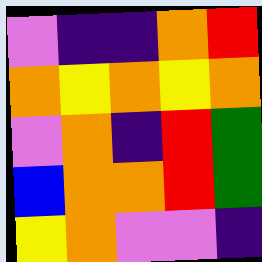[["violet", "indigo", "indigo", "orange", "red"], ["orange", "yellow", "orange", "yellow", "orange"], ["violet", "orange", "indigo", "red", "green"], ["blue", "orange", "orange", "red", "green"], ["yellow", "orange", "violet", "violet", "indigo"]]